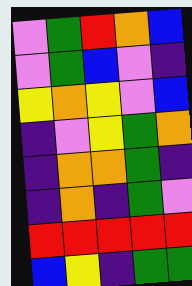[["violet", "green", "red", "orange", "blue"], ["violet", "green", "blue", "violet", "indigo"], ["yellow", "orange", "yellow", "violet", "blue"], ["indigo", "violet", "yellow", "green", "orange"], ["indigo", "orange", "orange", "green", "indigo"], ["indigo", "orange", "indigo", "green", "violet"], ["red", "red", "red", "red", "red"], ["blue", "yellow", "indigo", "green", "green"]]